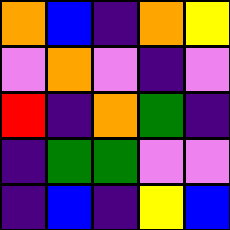[["orange", "blue", "indigo", "orange", "yellow"], ["violet", "orange", "violet", "indigo", "violet"], ["red", "indigo", "orange", "green", "indigo"], ["indigo", "green", "green", "violet", "violet"], ["indigo", "blue", "indigo", "yellow", "blue"]]